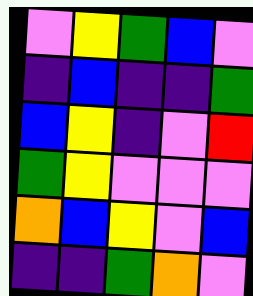[["violet", "yellow", "green", "blue", "violet"], ["indigo", "blue", "indigo", "indigo", "green"], ["blue", "yellow", "indigo", "violet", "red"], ["green", "yellow", "violet", "violet", "violet"], ["orange", "blue", "yellow", "violet", "blue"], ["indigo", "indigo", "green", "orange", "violet"]]